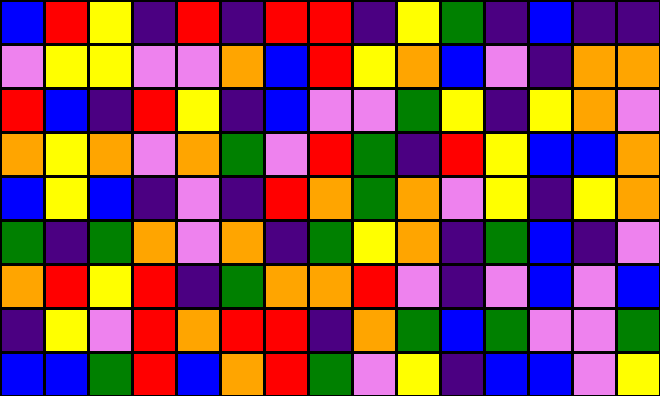[["blue", "red", "yellow", "indigo", "red", "indigo", "red", "red", "indigo", "yellow", "green", "indigo", "blue", "indigo", "indigo"], ["violet", "yellow", "yellow", "violet", "violet", "orange", "blue", "red", "yellow", "orange", "blue", "violet", "indigo", "orange", "orange"], ["red", "blue", "indigo", "red", "yellow", "indigo", "blue", "violet", "violet", "green", "yellow", "indigo", "yellow", "orange", "violet"], ["orange", "yellow", "orange", "violet", "orange", "green", "violet", "red", "green", "indigo", "red", "yellow", "blue", "blue", "orange"], ["blue", "yellow", "blue", "indigo", "violet", "indigo", "red", "orange", "green", "orange", "violet", "yellow", "indigo", "yellow", "orange"], ["green", "indigo", "green", "orange", "violet", "orange", "indigo", "green", "yellow", "orange", "indigo", "green", "blue", "indigo", "violet"], ["orange", "red", "yellow", "red", "indigo", "green", "orange", "orange", "red", "violet", "indigo", "violet", "blue", "violet", "blue"], ["indigo", "yellow", "violet", "red", "orange", "red", "red", "indigo", "orange", "green", "blue", "green", "violet", "violet", "green"], ["blue", "blue", "green", "red", "blue", "orange", "red", "green", "violet", "yellow", "indigo", "blue", "blue", "violet", "yellow"]]